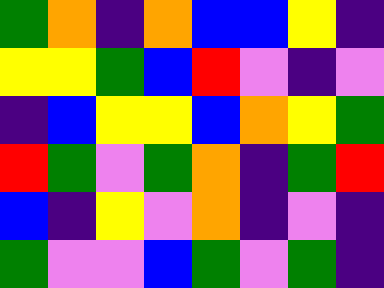[["green", "orange", "indigo", "orange", "blue", "blue", "yellow", "indigo"], ["yellow", "yellow", "green", "blue", "red", "violet", "indigo", "violet"], ["indigo", "blue", "yellow", "yellow", "blue", "orange", "yellow", "green"], ["red", "green", "violet", "green", "orange", "indigo", "green", "red"], ["blue", "indigo", "yellow", "violet", "orange", "indigo", "violet", "indigo"], ["green", "violet", "violet", "blue", "green", "violet", "green", "indigo"]]